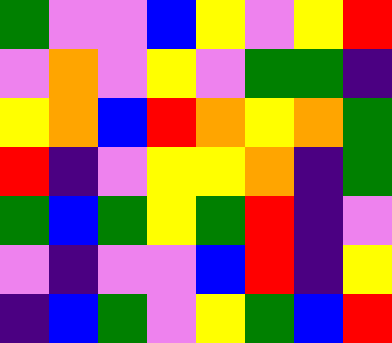[["green", "violet", "violet", "blue", "yellow", "violet", "yellow", "red"], ["violet", "orange", "violet", "yellow", "violet", "green", "green", "indigo"], ["yellow", "orange", "blue", "red", "orange", "yellow", "orange", "green"], ["red", "indigo", "violet", "yellow", "yellow", "orange", "indigo", "green"], ["green", "blue", "green", "yellow", "green", "red", "indigo", "violet"], ["violet", "indigo", "violet", "violet", "blue", "red", "indigo", "yellow"], ["indigo", "blue", "green", "violet", "yellow", "green", "blue", "red"]]